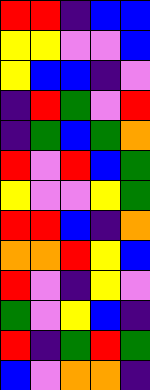[["red", "red", "indigo", "blue", "blue"], ["yellow", "yellow", "violet", "violet", "blue"], ["yellow", "blue", "blue", "indigo", "violet"], ["indigo", "red", "green", "violet", "red"], ["indigo", "green", "blue", "green", "orange"], ["red", "violet", "red", "blue", "green"], ["yellow", "violet", "violet", "yellow", "green"], ["red", "red", "blue", "indigo", "orange"], ["orange", "orange", "red", "yellow", "blue"], ["red", "violet", "indigo", "yellow", "violet"], ["green", "violet", "yellow", "blue", "indigo"], ["red", "indigo", "green", "red", "green"], ["blue", "violet", "orange", "orange", "indigo"]]